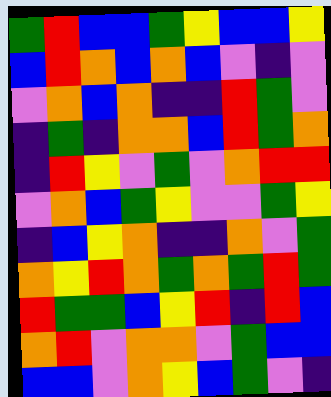[["green", "red", "blue", "blue", "green", "yellow", "blue", "blue", "yellow"], ["blue", "red", "orange", "blue", "orange", "blue", "violet", "indigo", "violet"], ["violet", "orange", "blue", "orange", "indigo", "indigo", "red", "green", "violet"], ["indigo", "green", "indigo", "orange", "orange", "blue", "red", "green", "orange"], ["indigo", "red", "yellow", "violet", "green", "violet", "orange", "red", "red"], ["violet", "orange", "blue", "green", "yellow", "violet", "violet", "green", "yellow"], ["indigo", "blue", "yellow", "orange", "indigo", "indigo", "orange", "violet", "green"], ["orange", "yellow", "red", "orange", "green", "orange", "green", "red", "green"], ["red", "green", "green", "blue", "yellow", "red", "indigo", "red", "blue"], ["orange", "red", "violet", "orange", "orange", "violet", "green", "blue", "blue"], ["blue", "blue", "violet", "orange", "yellow", "blue", "green", "violet", "indigo"]]